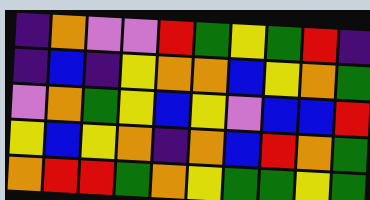[["indigo", "orange", "violet", "violet", "red", "green", "yellow", "green", "red", "indigo"], ["indigo", "blue", "indigo", "yellow", "orange", "orange", "blue", "yellow", "orange", "green"], ["violet", "orange", "green", "yellow", "blue", "yellow", "violet", "blue", "blue", "red"], ["yellow", "blue", "yellow", "orange", "indigo", "orange", "blue", "red", "orange", "green"], ["orange", "red", "red", "green", "orange", "yellow", "green", "green", "yellow", "green"]]